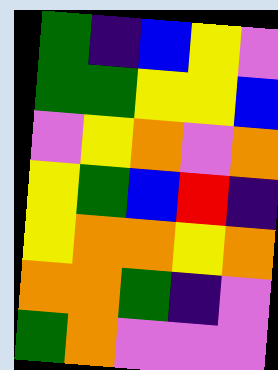[["green", "indigo", "blue", "yellow", "violet"], ["green", "green", "yellow", "yellow", "blue"], ["violet", "yellow", "orange", "violet", "orange"], ["yellow", "green", "blue", "red", "indigo"], ["yellow", "orange", "orange", "yellow", "orange"], ["orange", "orange", "green", "indigo", "violet"], ["green", "orange", "violet", "violet", "violet"]]